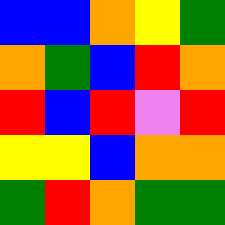[["blue", "blue", "orange", "yellow", "green"], ["orange", "green", "blue", "red", "orange"], ["red", "blue", "red", "violet", "red"], ["yellow", "yellow", "blue", "orange", "orange"], ["green", "red", "orange", "green", "green"]]